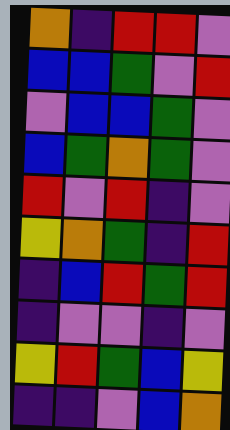[["orange", "indigo", "red", "red", "violet"], ["blue", "blue", "green", "violet", "red"], ["violet", "blue", "blue", "green", "violet"], ["blue", "green", "orange", "green", "violet"], ["red", "violet", "red", "indigo", "violet"], ["yellow", "orange", "green", "indigo", "red"], ["indigo", "blue", "red", "green", "red"], ["indigo", "violet", "violet", "indigo", "violet"], ["yellow", "red", "green", "blue", "yellow"], ["indigo", "indigo", "violet", "blue", "orange"]]